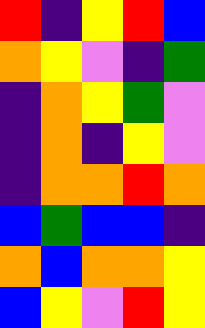[["red", "indigo", "yellow", "red", "blue"], ["orange", "yellow", "violet", "indigo", "green"], ["indigo", "orange", "yellow", "green", "violet"], ["indigo", "orange", "indigo", "yellow", "violet"], ["indigo", "orange", "orange", "red", "orange"], ["blue", "green", "blue", "blue", "indigo"], ["orange", "blue", "orange", "orange", "yellow"], ["blue", "yellow", "violet", "red", "yellow"]]